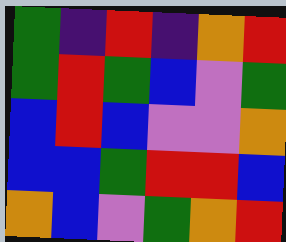[["green", "indigo", "red", "indigo", "orange", "red"], ["green", "red", "green", "blue", "violet", "green"], ["blue", "red", "blue", "violet", "violet", "orange"], ["blue", "blue", "green", "red", "red", "blue"], ["orange", "blue", "violet", "green", "orange", "red"]]